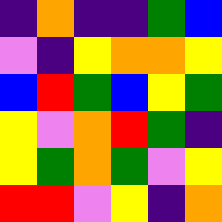[["indigo", "orange", "indigo", "indigo", "green", "blue"], ["violet", "indigo", "yellow", "orange", "orange", "yellow"], ["blue", "red", "green", "blue", "yellow", "green"], ["yellow", "violet", "orange", "red", "green", "indigo"], ["yellow", "green", "orange", "green", "violet", "yellow"], ["red", "red", "violet", "yellow", "indigo", "orange"]]